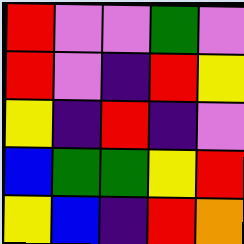[["red", "violet", "violet", "green", "violet"], ["red", "violet", "indigo", "red", "yellow"], ["yellow", "indigo", "red", "indigo", "violet"], ["blue", "green", "green", "yellow", "red"], ["yellow", "blue", "indigo", "red", "orange"]]